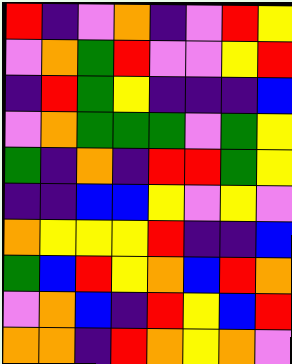[["red", "indigo", "violet", "orange", "indigo", "violet", "red", "yellow"], ["violet", "orange", "green", "red", "violet", "violet", "yellow", "red"], ["indigo", "red", "green", "yellow", "indigo", "indigo", "indigo", "blue"], ["violet", "orange", "green", "green", "green", "violet", "green", "yellow"], ["green", "indigo", "orange", "indigo", "red", "red", "green", "yellow"], ["indigo", "indigo", "blue", "blue", "yellow", "violet", "yellow", "violet"], ["orange", "yellow", "yellow", "yellow", "red", "indigo", "indigo", "blue"], ["green", "blue", "red", "yellow", "orange", "blue", "red", "orange"], ["violet", "orange", "blue", "indigo", "red", "yellow", "blue", "red"], ["orange", "orange", "indigo", "red", "orange", "yellow", "orange", "violet"]]